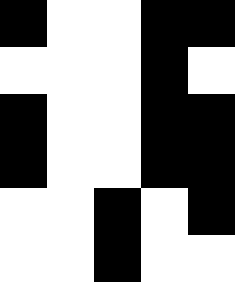[["black", "white", "white", "black", "black"], ["white", "white", "white", "black", "white"], ["black", "white", "white", "black", "black"], ["black", "white", "white", "black", "black"], ["white", "white", "black", "white", "black"], ["white", "white", "black", "white", "white"]]